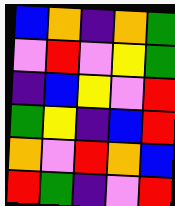[["blue", "orange", "indigo", "orange", "green"], ["violet", "red", "violet", "yellow", "green"], ["indigo", "blue", "yellow", "violet", "red"], ["green", "yellow", "indigo", "blue", "red"], ["orange", "violet", "red", "orange", "blue"], ["red", "green", "indigo", "violet", "red"]]